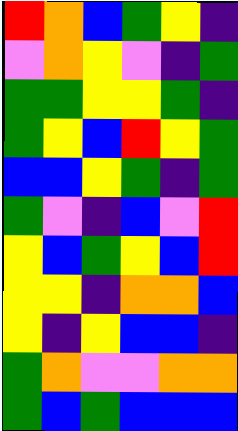[["red", "orange", "blue", "green", "yellow", "indigo"], ["violet", "orange", "yellow", "violet", "indigo", "green"], ["green", "green", "yellow", "yellow", "green", "indigo"], ["green", "yellow", "blue", "red", "yellow", "green"], ["blue", "blue", "yellow", "green", "indigo", "green"], ["green", "violet", "indigo", "blue", "violet", "red"], ["yellow", "blue", "green", "yellow", "blue", "red"], ["yellow", "yellow", "indigo", "orange", "orange", "blue"], ["yellow", "indigo", "yellow", "blue", "blue", "indigo"], ["green", "orange", "violet", "violet", "orange", "orange"], ["green", "blue", "green", "blue", "blue", "blue"]]